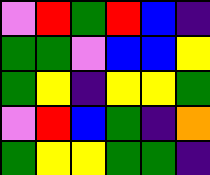[["violet", "red", "green", "red", "blue", "indigo"], ["green", "green", "violet", "blue", "blue", "yellow"], ["green", "yellow", "indigo", "yellow", "yellow", "green"], ["violet", "red", "blue", "green", "indigo", "orange"], ["green", "yellow", "yellow", "green", "green", "indigo"]]